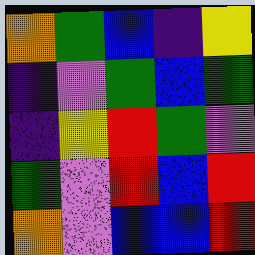[["orange", "green", "blue", "indigo", "yellow"], ["indigo", "violet", "green", "blue", "green"], ["indigo", "yellow", "red", "green", "violet"], ["green", "violet", "red", "blue", "red"], ["orange", "violet", "blue", "blue", "red"]]